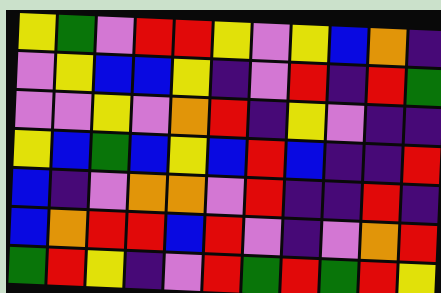[["yellow", "green", "violet", "red", "red", "yellow", "violet", "yellow", "blue", "orange", "indigo"], ["violet", "yellow", "blue", "blue", "yellow", "indigo", "violet", "red", "indigo", "red", "green"], ["violet", "violet", "yellow", "violet", "orange", "red", "indigo", "yellow", "violet", "indigo", "indigo"], ["yellow", "blue", "green", "blue", "yellow", "blue", "red", "blue", "indigo", "indigo", "red"], ["blue", "indigo", "violet", "orange", "orange", "violet", "red", "indigo", "indigo", "red", "indigo"], ["blue", "orange", "red", "red", "blue", "red", "violet", "indigo", "violet", "orange", "red"], ["green", "red", "yellow", "indigo", "violet", "red", "green", "red", "green", "red", "yellow"]]